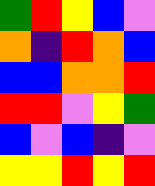[["green", "red", "yellow", "blue", "violet"], ["orange", "indigo", "red", "orange", "blue"], ["blue", "blue", "orange", "orange", "red"], ["red", "red", "violet", "yellow", "green"], ["blue", "violet", "blue", "indigo", "violet"], ["yellow", "yellow", "red", "yellow", "red"]]